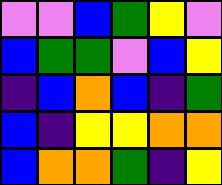[["violet", "violet", "blue", "green", "yellow", "violet"], ["blue", "green", "green", "violet", "blue", "yellow"], ["indigo", "blue", "orange", "blue", "indigo", "green"], ["blue", "indigo", "yellow", "yellow", "orange", "orange"], ["blue", "orange", "orange", "green", "indigo", "yellow"]]